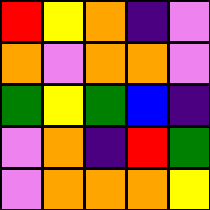[["red", "yellow", "orange", "indigo", "violet"], ["orange", "violet", "orange", "orange", "violet"], ["green", "yellow", "green", "blue", "indigo"], ["violet", "orange", "indigo", "red", "green"], ["violet", "orange", "orange", "orange", "yellow"]]